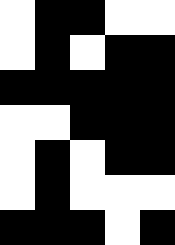[["white", "black", "black", "white", "white"], ["white", "black", "white", "black", "black"], ["black", "black", "black", "black", "black"], ["white", "white", "black", "black", "black"], ["white", "black", "white", "black", "black"], ["white", "black", "white", "white", "white"], ["black", "black", "black", "white", "black"]]